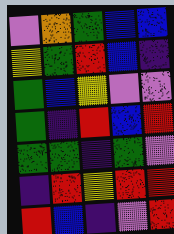[["violet", "orange", "green", "blue", "blue"], ["yellow", "green", "red", "blue", "indigo"], ["green", "blue", "yellow", "violet", "violet"], ["green", "indigo", "red", "blue", "red"], ["green", "green", "indigo", "green", "violet"], ["indigo", "red", "yellow", "red", "red"], ["red", "blue", "indigo", "violet", "red"]]